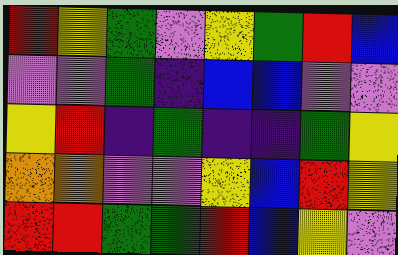[["red", "yellow", "green", "violet", "yellow", "green", "red", "blue"], ["violet", "violet", "green", "indigo", "blue", "blue", "violet", "violet"], ["yellow", "red", "indigo", "green", "indigo", "indigo", "green", "yellow"], ["orange", "orange", "violet", "violet", "yellow", "blue", "red", "yellow"], ["red", "red", "green", "green", "red", "blue", "yellow", "violet"]]